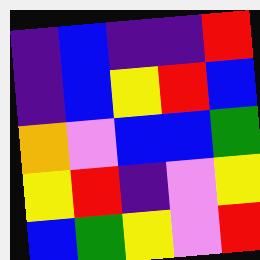[["indigo", "blue", "indigo", "indigo", "red"], ["indigo", "blue", "yellow", "red", "blue"], ["orange", "violet", "blue", "blue", "green"], ["yellow", "red", "indigo", "violet", "yellow"], ["blue", "green", "yellow", "violet", "red"]]